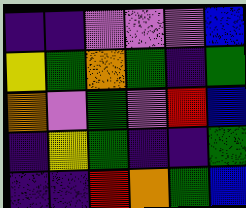[["indigo", "indigo", "violet", "violet", "violet", "blue"], ["yellow", "green", "orange", "green", "indigo", "green"], ["orange", "violet", "green", "violet", "red", "blue"], ["indigo", "yellow", "green", "indigo", "indigo", "green"], ["indigo", "indigo", "red", "orange", "green", "blue"]]